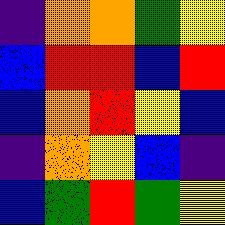[["indigo", "orange", "orange", "green", "yellow"], ["blue", "red", "red", "blue", "red"], ["blue", "orange", "red", "yellow", "blue"], ["indigo", "orange", "yellow", "blue", "indigo"], ["blue", "green", "red", "green", "yellow"]]